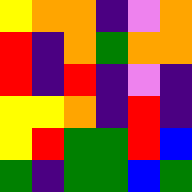[["yellow", "orange", "orange", "indigo", "violet", "orange"], ["red", "indigo", "orange", "green", "orange", "orange"], ["red", "indigo", "red", "indigo", "violet", "indigo"], ["yellow", "yellow", "orange", "indigo", "red", "indigo"], ["yellow", "red", "green", "green", "red", "blue"], ["green", "indigo", "green", "green", "blue", "green"]]